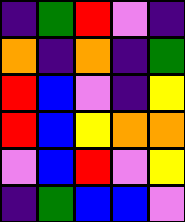[["indigo", "green", "red", "violet", "indigo"], ["orange", "indigo", "orange", "indigo", "green"], ["red", "blue", "violet", "indigo", "yellow"], ["red", "blue", "yellow", "orange", "orange"], ["violet", "blue", "red", "violet", "yellow"], ["indigo", "green", "blue", "blue", "violet"]]